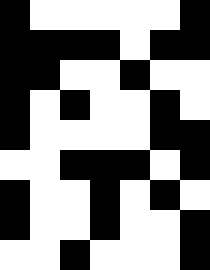[["black", "white", "white", "white", "white", "white", "black"], ["black", "black", "black", "black", "white", "black", "black"], ["black", "black", "white", "white", "black", "white", "white"], ["black", "white", "black", "white", "white", "black", "white"], ["black", "white", "white", "white", "white", "black", "black"], ["white", "white", "black", "black", "black", "white", "black"], ["black", "white", "white", "black", "white", "black", "white"], ["black", "white", "white", "black", "white", "white", "black"], ["white", "white", "black", "white", "white", "white", "black"]]